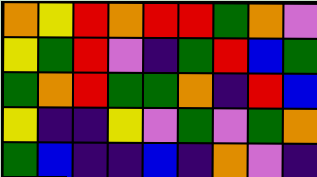[["orange", "yellow", "red", "orange", "red", "red", "green", "orange", "violet"], ["yellow", "green", "red", "violet", "indigo", "green", "red", "blue", "green"], ["green", "orange", "red", "green", "green", "orange", "indigo", "red", "blue"], ["yellow", "indigo", "indigo", "yellow", "violet", "green", "violet", "green", "orange"], ["green", "blue", "indigo", "indigo", "blue", "indigo", "orange", "violet", "indigo"]]